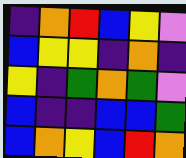[["indigo", "orange", "red", "blue", "yellow", "violet"], ["blue", "yellow", "yellow", "indigo", "orange", "indigo"], ["yellow", "indigo", "green", "orange", "green", "violet"], ["blue", "indigo", "indigo", "blue", "blue", "green"], ["blue", "orange", "yellow", "blue", "red", "orange"]]